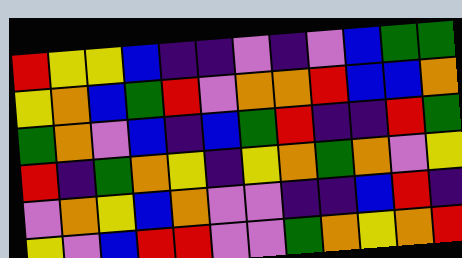[["red", "yellow", "yellow", "blue", "indigo", "indigo", "violet", "indigo", "violet", "blue", "green", "green"], ["yellow", "orange", "blue", "green", "red", "violet", "orange", "orange", "red", "blue", "blue", "orange"], ["green", "orange", "violet", "blue", "indigo", "blue", "green", "red", "indigo", "indigo", "red", "green"], ["red", "indigo", "green", "orange", "yellow", "indigo", "yellow", "orange", "green", "orange", "violet", "yellow"], ["violet", "orange", "yellow", "blue", "orange", "violet", "violet", "indigo", "indigo", "blue", "red", "indigo"], ["yellow", "violet", "blue", "red", "red", "violet", "violet", "green", "orange", "yellow", "orange", "red"]]